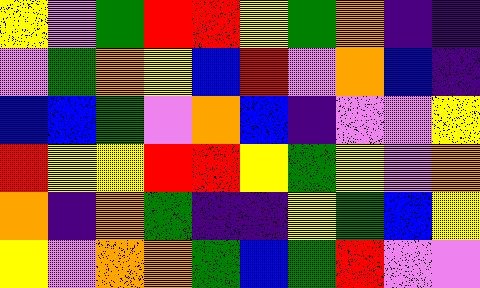[["yellow", "violet", "green", "red", "red", "yellow", "green", "orange", "indigo", "indigo"], ["violet", "green", "orange", "yellow", "blue", "red", "violet", "orange", "blue", "indigo"], ["blue", "blue", "green", "violet", "orange", "blue", "indigo", "violet", "violet", "yellow"], ["red", "yellow", "yellow", "red", "red", "yellow", "green", "yellow", "violet", "orange"], ["orange", "indigo", "orange", "green", "indigo", "indigo", "yellow", "green", "blue", "yellow"], ["yellow", "violet", "orange", "orange", "green", "blue", "green", "red", "violet", "violet"]]